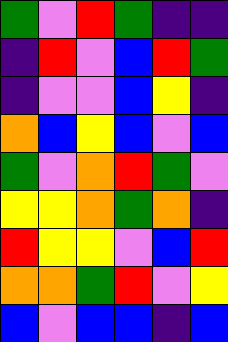[["green", "violet", "red", "green", "indigo", "indigo"], ["indigo", "red", "violet", "blue", "red", "green"], ["indigo", "violet", "violet", "blue", "yellow", "indigo"], ["orange", "blue", "yellow", "blue", "violet", "blue"], ["green", "violet", "orange", "red", "green", "violet"], ["yellow", "yellow", "orange", "green", "orange", "indigo"], ["red", "yellow", "yellow", "violet", "blue", "red"], ["orange", "orange", "green", "red", "violet", "yellow"], ["blue", "violet", "blue", "blue", "indigo", "blue"]]